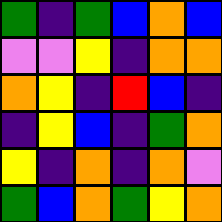[["green", "indigo", "green", "blue", "orange", "blue"], ["violet", "violet", "yellow", "indigo", "orange", "orange"], ["orange", "yellow", "indigo", "red", "blue", "indigo"], ["indigo", "yellow", "blue", "indigo", "green", "orange"], ["yellow", "indigo", "orange", "indigo", "orange", "violet"], ["green", "blue", "orange", "green", "yellow", "orange"]]